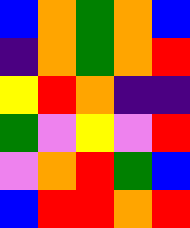[["blue", "orange", "green", "orange", "blue"], ["indigo", "orange", "green", "orange", "red"], ["yellow", "red", "orange", "indigo", "indigo"], ["green", "violet", "yellow", "violet", "red"], ["violet", "orange", "red", "green", "blue"], ["blue", "red", "red", "orange", "red"]]